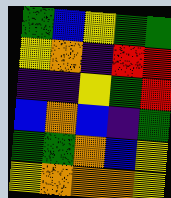[["green", "blue", "yellow", "green", "green"], ["yellow", "orange", "indigo", "red", "red"], ["indigo", "indigo", "yellow", "green", "red"], ["blue", "orange", "blue", "indigo", "green"], ["green", "green", "orange", "blue", "yellow"], ["yellow", "orange", "orange", "orange", "yellow"]]